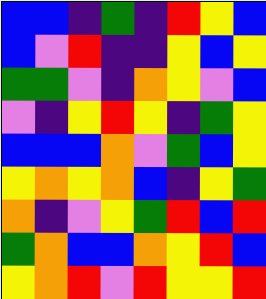[["blue", "blue", "indigo", "green", "indigo", "red", "yellow", "blue"], ["blue", "violet", "red", "indigo", "indigo", "yellow", "blue", "yellow"], ["green", "green", "violet", "indigo", "orange", "yellow", "violet", "blue"], ["violet", "indigo", "yellow", "red", "yellow", "indigo", "green", "yellow"], ["blue", "blue", "blue", "orange", "violet", "green", "blue", "yellow"], ["yellow", "orange", "yellow", "orange", "blue", "indigo", "yellow", "green"], ["orange", "indigo", "violet", "yellow", "green", "red", "blue", "red"], ["green", "orange", "blue", "blue", "orange", "yellow", "red", "blue"], ["yellow", "orange", "red", "violet", "red", "yellow", "yellow", "red"]]